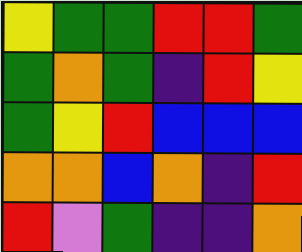[["yellow", "green", "green", "red", "red", "green"], ["green", "orange", "green", "indigo", "red", "yellow"], ["green", "yellow", "red", "blue", "blue", "blue"], ["orange", "orange", "blue", "orange", "indigo", "red"], ["red", "violet", "green", "indigo", "indigo", "orange"]]